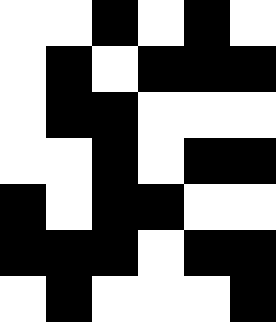[["white", "white", "black", "white", "black", "white"], ["white", "black", "white", "black", "black", "black"], ["white", "black", "black", "white", "white", "white"], ["white", "white", "black", "white", "black", "black"], ["black", "white", "black", "black", "white", "white"], ["black", "black", "black", "white", "black", "black"], ["white", "black", "white", "white", "white", "black"]]